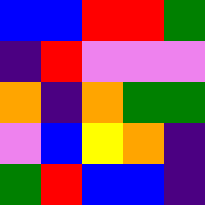[["blue", "blue", "red", "red", "green"], ["indigo", "red", "violet", "violet", "violet"], ["orange", "indigo", "orange", "green", "green"], ["violet", "blue", "yellow", "orange", "indigo"], ["green", "red", "blue", "blue", "indigo"]]